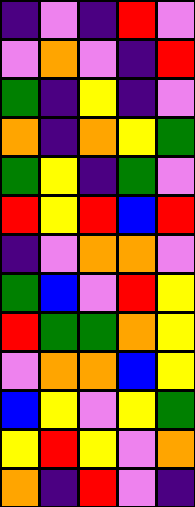[["indigo", "violet", "indigo", "red", "violet"], ["violet", "orange", "violet", "indigo", "red"], ["green", "indigo", "yellow", "indigo", "violet"], ["orange", "indigo", "orange", "yellow", "green"], ["green", "yellow", "indigo", "green", "violet"], ["red", "yellow", "red", "blue", "red"], ["indigo", "violet", "orange", "orange", "violet"], ["green", "blue", "violet", "red", "yellow"], ["red", "green", "green", "orange", "yellow"], ["violet", "orange", "orange", "blue", "yellow"], ["blue", "yellow", "violet", "yellow", "green"], ["yellow", "red", "yellow", "violet", "orange"], ["orange", "indigo", "red", "violet", "indigo"]]